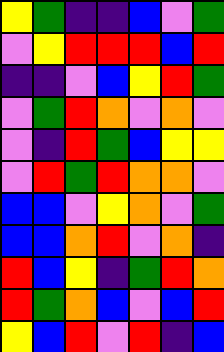[["yellow", "green", "indigo", "indigo", "blue", "violet", "green"], ["violet", "yellow", "red", "red", "red", "blue", "red"], ["indigo", "indigo", "violet", "blue", "yellow", "red", "green"], ["violet", "green", "red", "orange", "violet", "orange", "violet"], ["violet", "indigo", "red", "green", "blue", "yellow", "yellow"], ["violet", "red", "green", "red", "orange", "orange", "violet"], ["blue", "blue", "violet", "yellow", "orange", "violet", "green"], ["blue", "blue", "orange", "red", "violet", "orange", "indigo"], ["red", "blue", "yellow", "indigo", "green", "red", "orange"], ["red", "green", "orange", "blue", "violet", "blue", "red"], ["yellow", "blue", "red", "violet", "red", "indigo", "blue"]]